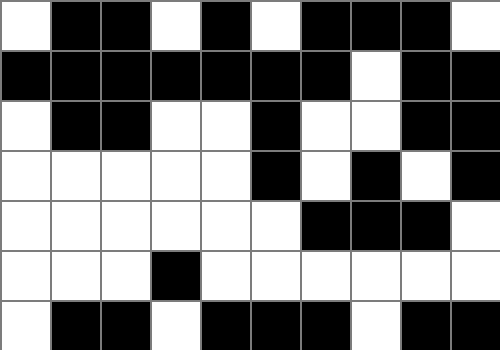[["white", "black", "black", "white", "black", "white", "black", "black", "black", "white"], ["black", "black", "black", "black", "black", "black", "black", "white", "black", "black"], ["white", "black", "black", "white", "white", "black", "white", "white", "black", "black"], ["white", "white", "white", "white", "white", "black", "white", "black", "white", "black"], ["white", "white", "white", "white", "white", "white", "black", "black", "black", "white"], ["white", "white", "white", "black", "white", "white", "white", "white", "white", "white"], ["white", "black", "black", "white", "black", "black", "black", "white", "black", "black"]]